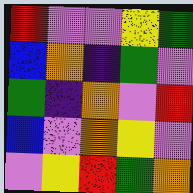[["red", "violet", "violet", "yellow", "green"], ["blue", "orange", "indigo", "green", "violet"], ["green", "indigo", "orange", "violet", "red"], ["blue", "violet", "orange", "yellow", "violet"], ["violet", "yellow", "red", "green", "orange"]]